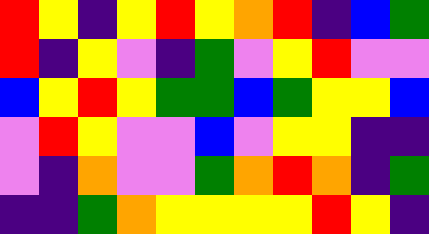[["red", "yellow", "indigo", "yellow", "red", "yellow", "orange", "red", "indigo", "blue", "green"], ["red", "indigo", "yellow", "violet", "indigo", "green", "violet", "yellow", "red", "violet", "violet"], ["blue", "yellow", "red", "yellow", "green", "green", "blue", "green", "yellow", "yellow", "blue"], ["violet", "red", "yellow", "violet", "violet", "blue", "violet", "yellow", "yellow", "indigo", "indigo"], ["violet", "indigo", "orange", "violet", "violet", "green", "orange", "red", "orange", "indigo", "green"], ["indigo", "indigo", "green", "orange", "yellow", "yellow", "yellow", "yellow", "red", "yellow", "indigo"]]